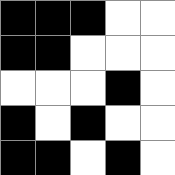[["black", "black", "black", "white", "white"], ["black", "black", "white", "white", "white"], ["white", "white", "white", "black", "white"], ["black", "white", "black", "white", "white"], ["black", "black", "white", "black", "white"]]